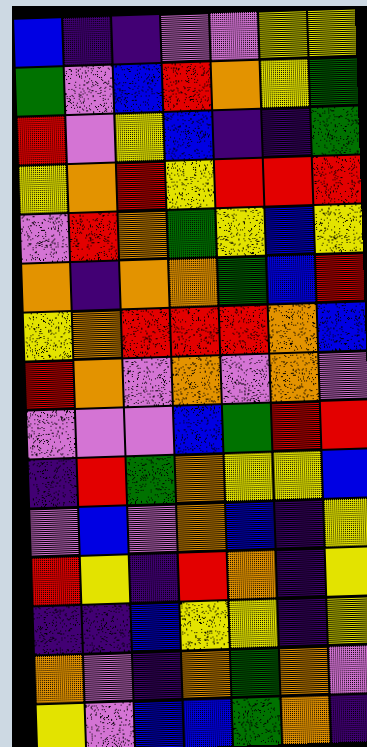[["blue", "indigo", "indigo", "violet", "violet", "yellow", "yellow"], ["green", "violet", "blue", "red", "orange", "yellow", "green"], ["red", "violet", "yellow", "blue", "indigo", "indigo", "green"], ["yellow", "orange", "red", "yellow", "red", "red", "red"], ["violet", "red", "orange", "green", "yellow", "blue", "yellow"], ["orange", "indigo", "orange", "orange", "green", "blue", "red"], ["yellow", "orange", "red", "red", "red", "orange", "blue"], ["red", "orange", "violet", "orange", "violet", "orange", "violet"], ["violet", "violet", "violet", "blue", "green", "red", "red"], ["indigo", "red", "green", "orange", "yellow", "yellow", "blue"], ["violet", "blue", "violet", "orange", "blue", "indigo", "yellow"], ["red", "yellow", "indigo", "red", "orange", "indigo", "yellow"], ["indigo", "indigo", "blue", "yellow", "yellow", "indigo", "yellow"], ["orange", "violet", "indigo", "orange", "green", "orange", "violet"], ["yellow", "violet", "blue", "blue", "green", "orange", "indigo"]]